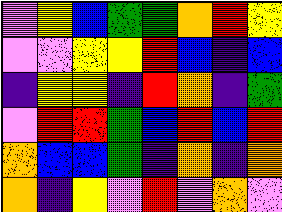[["violet", "yellow", "blue", "green", "green", "orange", "red", "yellow"], ["violet", "violet", "yellow", "yellow", "red", "blue", "indigo", "blue"], ["indigo", "yellow", "yellow", "indigo", "red", "orange", "indigo", "green"], ["violet", "red", "red", "green", "blue", "red", "blue", "red"], ["orange", "blue", "blue", "green", "indigo", "orange", "indigo", "orange"], ["orange", "indigo", "yellow", "violet", "red", "violet", "orange", "violet"]]